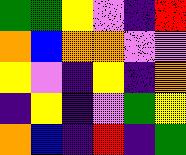[["green", "green", "yellow", "violet", "indigo", "red"], ["orange", "blue", "orange", "orange", "violet", "violet"], ["yellow", "violet", "indigo", "yellow", "indigo", "orange"], ["indigo", "yellow", "indigo", "violet", "green", "yellow"], ["orange", "blue", "indigo", "red", "indigo", "green"]]